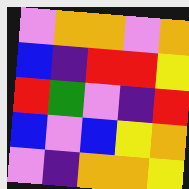[["violet", "orange", "orange", "violet", "orange"], ["blue", "indigo", "red", "red", "yellow"], ["red", "green", "violet", "indigo", "red"], ["blue", "violet", "blue", "yellow", "orange"], ["violet", "indigo", "orange", "orange", "yellow"]]